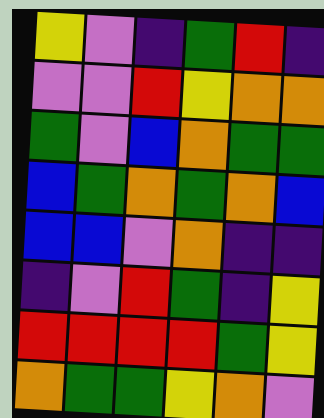[["yellow", "violet", "indigo", "green", "red", "indigo"], ["violet", "violet", "red", "yellow", "orange", "orange"], ["green", "violet", "blue", "orange", "green", "green"], ["blue", "green", "orange", "green", "orange", "blue"], ["blue", "blue", "violet", "orange", "indigo", "indigo"], ["indigo", "violet", "red", "green", "indigo", "yellow"], ["red", "red", "red", "red", "green", "yellow"], ["orange", "green", "green", "yellow", "orange", "violet"]]